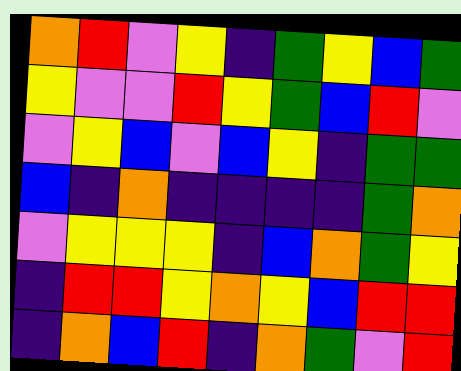[["orange", "red", "violet", "yellow", "indigo", "green", "yellow", "blue", "green"], ["yellow", "violet", "violet", "red", "yellow", "green", "blue", "red", "violet"], ["violet", "yellow", "blue", "violet", "blue", "yellow", "indigo", "green", "green"], ["blue", "indigo", "orange", "indigo", "indigo", "indigo", "indigo", "green", "orange"], ["violet", "yellow", "yellow", "yellow", "indigo", "blue", "orange", "green", "yellow"], ["indigo", "red", "red", "yellow", "orange", "yellow", "blue", "red", "red"], ["indigo", "orange", "blue", "red", "indigo", "orange", "green", "violet", "red"]]